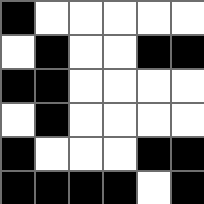[["black", "white", "white", "white", "white", "white"], ["white", "black", "white", "white", "black", "black"], ["black", "black", "white", "white", "white", "white"], ["white", "black", "white", "white", "white", "white"], ["black", "white", "white", "white", "black", "black"], ["black", "black", "black", "black", "white", "black"]]